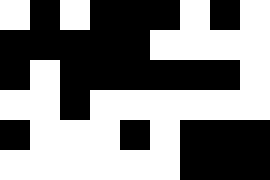[["white", "black", "white", "black", "black", "black", "white", "black", "white"], ["black", "black", "black", "black", "black", "white", "white", "white", "white"], ["black", "white", "black", "black", "black", "black", "black", "black", "white"], ["white", "white", "black", "white", "white", "white", "white", "white", "white"], ["black", "white", "white", "white", "black", "white", "black", "black", "black"], ["white", "white", "white", "white", "white", "white", "black", "black", "black"]]